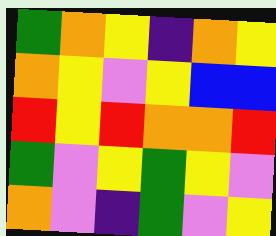[["green", "orange", "yellow", "indigo", "orange", "yellow"], ["orange", "yellow", "violet", "yellow", "blue", "blue"], ["red", "yellow", "red", "orange", "orange", "red"], ["green", "violet", "yellow", "green", "yellow", "violet"], ["orange", "violet", "indigo", "green", "violet", "yellow"]]